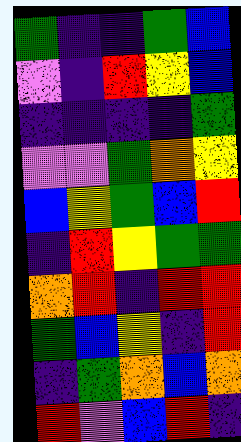[["green", "indigo", "indigo", "green", "blue"], ["violet", "indigo", "red", "yellow", "blue"], ["indigo", "indigo", "indigo", "indigo", "green"], ["violet", "violet", "green", "orange", "yellow"], ["blue", "yellow", "green", "blue", "red"], ["indigo", "red", "yellow", "green", "green"], ["orange", "red", "indigo", "red", "red"], ["green", "blue", "yellow", "indigo", "red"], ["indigo", "green", "orange", "blue", "orange"], ["red", "violet", "blue", "red", "indigo"]]